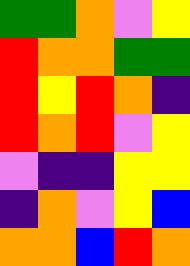[["green", "green", "orange", "violet", "yellow"], ["red", "orange", "orange", "green", "green"], ["red", "yellow", "red", "orange", "indigo"], ["red", "orange", "red", "violet", "yellow"], ["violet", "indigo", "indigo", "yellow", "yellow"], ["indigo", "orange", "violet", "yellow", "blue"], ["orange", "orange", "blue", "red", "orange"]]